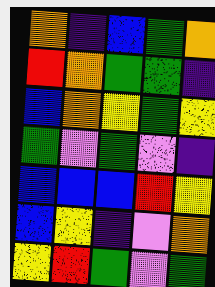[["orange", "indigo", "blue", "green", "orange"], ["red", "orange", "green", "green", "indigo"], ["blue", "orange", "yellow", "green", "yellow"], ["green", "violet", "green", "violet", "indigo"], ["blue", "blue", "blue", "red", "yellow"], ["blue", "yellow", "indigo", "violet", "orange"], ["yellow", "red", "green", "violet", "green"]]